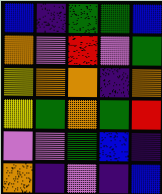[["blue", "indigo", "green", "green", "blue"], ["orange", "violet", "red", "violet", "green"], ["yellow", "orange", "orange", "indigo", "orange"], ["yellow", "green", "orange", "green", "red"], ["violet", "violet", "green", "blue", "indigo"], ["orange", "indigo", "violet", "indigo", "blue"]]